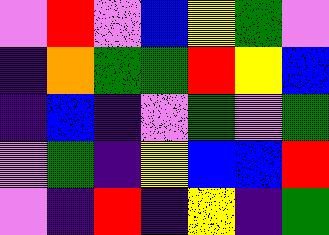[["violet", "red", "violet", "blue", "yellow", "green", "violet"], ["indigo", "orange", "green", "green", "red", "yellow", "blue"], ["indigo", "blue", "indigo", "violet", "green", "violet", "green"], ["violet", "green", "indigo", "yellow", "blue", "blue", "red"], ["violet", "indigo", "red", "indigo", "yellow", "indigo", "green"]]